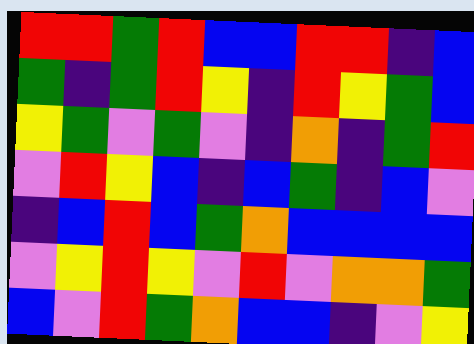[["red", "red", "green", "red", "blue", "blue", "red", "red", "indigo", "blue"], ["green", "indigo", "green", "red", "yellow", "indigo", "red", "yellow", "green", "blue"], ["yellow", "green", "violet", "green", "violet", "indigo", "orange", "indigo", "green", "red"], ["violet", "red", "yellow", "blue", "indigo", "blue", "green", "indigo", "blue", "violet"], ["indigo", "blue", "red", "blue", "green", "orange", "blue", "blue", "blue", "blue"], ["violet", "yellow", "red", "yellow", "violet", "red", "violet", "orange", "orange", "green"], ["blue", "violet", "red", "green", "orange", "blue", "blue", "indigo", "violet", "yellow"]]